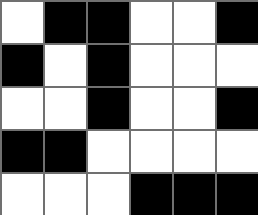[["white", "black", "black", "white", "white", "black"], ["black", "white", "black", "white", "white", "white"], ["white", "white", "black", "white", "white", "black"], ["black", "black", "white", "white", "white", "white"], ["white", "white", "white", "black", "black", "black"]]